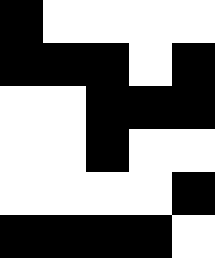[["black", "white", "white", "white", "white"], ["black", "black", "black", "white", "black"], ["white", "white", "black", "black", "black"], ["white", "white", "black", "white", "white"], ["white", "white", "white", "white", "black"], ["black", "black", "black", "black", "white"]]